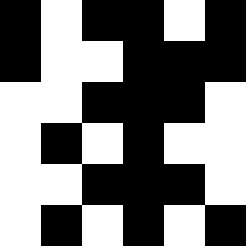[["black", "white", "black", "black", "white", "black"], ["black", "white", "white", "black", "black", "black"], ["white", "white", "black", "black", "black", "white"], ["white", "black", "white", "black", "white", "white"], ["white", "white", "black", "black", "black", "white"], ["white", "black", "white", "black", "white", "black"]]